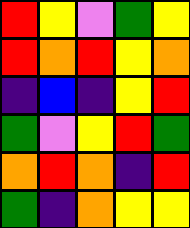[["red", "yellow", "violet", "green", "yellow"], ["red", "orange", "red", "yellow", "orange"], ["indigo", "blue", "indigo", "yellow", "red"], ["green", "violet", "yellow", "red", "green"], ["orange", "red", "orange", "indigo", "red"], ["green", "indigo", "orange", "yellow", "yellow"]]